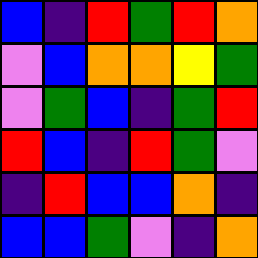[["blue", "indigo", "red", "green", "red", "orange"], ["violet", "blue", "orange", "orange", "yellow", "green"], ["violet", "green", "blue", "indigo", "green", "red"], ["red", "blue", "indigo", "red", "green", "violet"], ["indigo", "red", "blue", "blue", "orange", "indigo"], ["blue", "blue", "green", "violet", "indigo", "orange"]]